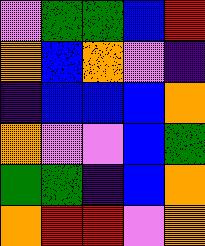[["violet", "green", "green", "blue", "red"], ["orange", "blue", "orange", "violet", "indigo"], ["indigo", "blue", "blue", "blue", "orange"], ["orange", "violet", "violet", "blue", "green"], ["green", "green", "indigo", "blue", "orange"], ["orange", "red", "red", "violet", "orange"]]